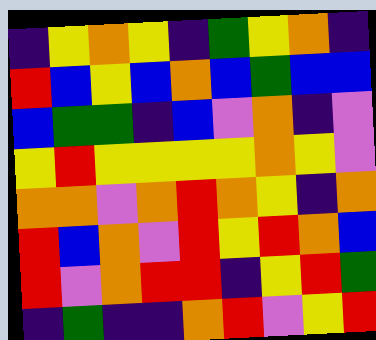[["indigo", "yellow", "orange", "yellow", "indigo", "green", "yellow", "orange", "indigo"], ["red", "blue", "yellow", "blue", "orange", "blue", "green", "blue", "blue"], ["blue", "green", "green", "indigo", "blue", "violet", "orange", "indigo", "violet"], ["yellow", "red", "yellow", "yellow", "yellow", "yellow", "orange", "yellow", "violet"], ["orange", "orange", "violet", "orange", "red", "orange", "yellow", "indigo", "orange"], ["red", "blue", "orange", "violet", "red", "yellow", "red", "orange", "blue"], ["red", "violet", "orange", "red", "red", "indigo", "yellow", "red", "green"], ["indigo", "green", "indigo", "indigo", "orange", "red", "violet", "yellow", "red"]]